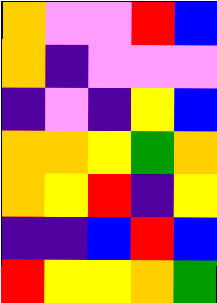[["orange", "violet", "violet", "red", "blue"], ["orange", "indigo", "violet", "violet", "violet"], ["indigo", "violet", "indigo", "yellow", "blue"], ["orange", "orange", "yellow", "green", "orange"], ["orange", "yellow", "red", "indigo", "yellow"], ["indigo", "indigo", "blue", "red", "blue"], ["red", "yellow", "yellow", "orange", "green"]]